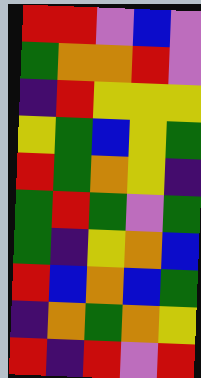[["red", "red", "violet", "blue", "violet"], ["green", "orange", "orange", "red", "violet"], ["indigo", "red", "yellow", "yellow", "yellow"], ["yellow", "green", "blue", "yellow", "green"], ["red", "green", "orange", "yellow", "indigo"], ["green", "red", "green", "violet", "green"], ["green", "indigo", "yellow", "orange", "blue"], ["red", "blue", "orange", "blue", "green"], ["indigo", "orange", "green", "orange", "yellow"], ["red", "indigo", "red", "violet", "red"]]